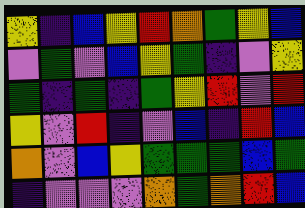[["yellow", "indigo", "blue", "yellow", "red", "orange", "green", "yellow", "blue"], ["violet", "green", "violet", "blue", "yellow", "green", "indigo", "violet", "yellow"], ["green", "indigo", "green", "indigo", "green", "yellow", "red", "violet", "red"], ["yellow", "violet", "red", "indigo", "violet", "blue", "indigo", "red", "blue"], ["orange", "violet", "blue", "yellow", "green", "green", "green", "blue", "green"], ["indigo", "violet", "violet", "violet", "orange", "green", "orange", "red", "blue"]]